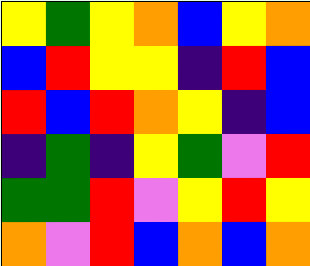[["yellow", "green", "yellow", "orange", "blue", "yellow", "orange"], ["blue", "red", "yellow", "yellow", "indigo", "red", "blue"], ["red", "blue", "red", "orange", "yellow", "indigo", "blue"], ["indigo", "green", "indigo", "yellow", "green", "violet", "red"], ["green", "green", "red", "violet", "yellow", "red", "yellow"], ["orange", "violet", "red", "blue", "orange", "blue", "orange"]]